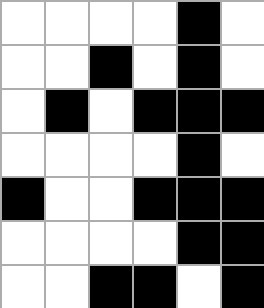[["white", "white", "white", "white", "black", "white"], ["white", "white", "black", "white", "black", "white"], ["white", "black", "white", "black", "black", "black"], ["white", "white", "white", "white", "black", "white"], ["black", "white", "white", "black", "black", "black"], ["white", "white", "white", "white", "black", "black"], ["white", "white", "black", "black", "white", "black"]]